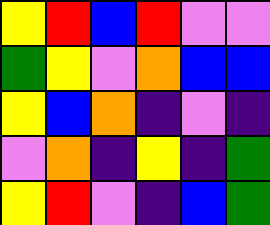[["yellow", "red", "blue", "red", "violet", "violet"], ["green", "yellow", "violet", "orange", "blue", "blue"], ["yellow", "blue", "orange", "indigo", "violet", "indigo"], ["violet", "orange", "indigo", "yellow", "indigo", "green"], ["yellow", "red", "violet", "indigo", "blue", "green"]]